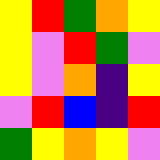[["yellow", "red", "green", "orange", "yellow"], ["yellow", "violet", "red", "green", "violet"], ["yellow", "violet", "orange", "indigo", "yellow"], ["violet", "red", "blue", "indigo", "red"], ["green", "yellow", "orange", "yellow", "violet"]]